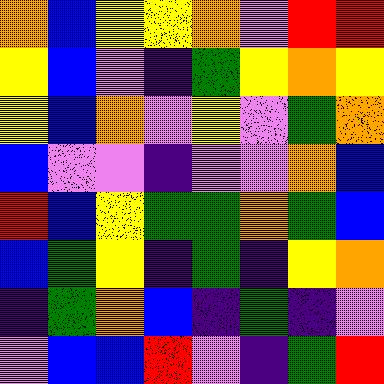[["orange", "blue", "yellow", "yellow", "orange", "violet", "red", "red"], ["yellow", "blue", "violet", "indigo", "green", "yellow", "orange", "yellow"], ["yellow", "blue", "orange", "violet", "yellow", "violet", "green", "orange"], ["blue", "violet", "violet", "indigo", "violet", "violet", "orange", "blue"], ["red", "blue", "yellow", "green", "green", "orange", "green", "blue"], ["blue", "green", "yellow", "indigo", "green", "indigo", "yellow", "orange"], ["indigo", "green", "orange", "blue", "indigo", "green", "indigo", "violet"], ["violet", "blue", "blue", "red", "violet", "indigo", "green", "red"]]